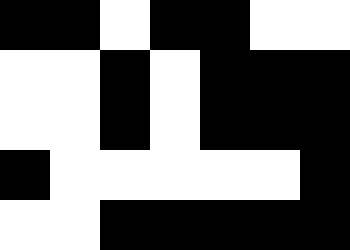[["black", "black", "white", "black", "black", "white", "white"], ["white", "white", "black", "white", "black", "black", "black"], ["white", "white", "black", "white", "black", "black", "black"], ["black", "white", "white", "white", "white", "white", "black"], ["white", "white", "black", "black", "black", "black", "black"]]